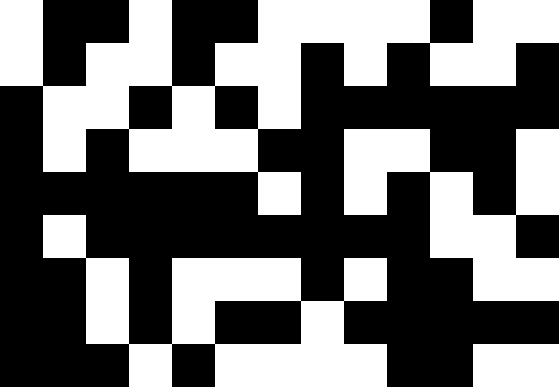[["white", "black", "black", "white", "black", "black", "white", "white", "white", "white", "black", "white", "white"], ["white", "black", "white", "white", "black", "white", "white", "black", "white", "black", "white", "white", "black"], ["black", "white", "white", "black", "white", "black", "white", "black", "black", "black", "black", "black", "black"], ["black", "white", "black", "white", "white", "white", "black", "black", "white", "white", "black", "black", "white"], ["black", "black", "black", "black", "black", "black", "white", "black", "white", "black", "white", "black", "white"], ["black", "white", "black", "black", "black", "black", "black", "black", "black", "black", "white", "white", "black"], ["black", "black", "white", "black", "white", "white", "white", "black", "white", "black", "black", "white", "white"], ["black", "black", "white", "black", "white", "black", "black", "white", "black", "black", "black", "black", "black"], ["black", "black", "black", "white", "black", "white", "white", "white", "white", "black", "black", "white", "white"]]